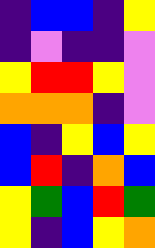[["indigo", "blue", "blue", "indigo", "yellow"], ["indigo", "violet", "indigo", "indigo", "violet"], ["yellow", "red", "red", "yellow", "violet"], ["orange", "orange", "orange", "indigo", "violet"], ["blue", "indigo", "yellow", "blue", "yellow"], ["blue", "red", "indigo", "orange", "blue"], ["yellow", "green", "blue", "red", "green"], ["yellow", "indigo", "blue", "yellow", "orange"]]